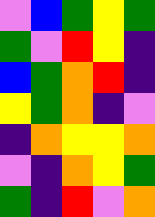[["violet", "blue", "green", "yellow", "green"], ["green", "violet", "red", "yellow", "indigo"], ["blue", "green", "orange", "red", "indigo"], ["yellow", "green", "orange", "indigo", "violet"], ["indigo", "orange", "yellow", "yellow", "orange"], ["violet", "indigo", "orange", "yellow", "green"], ["green", "indigo", "red", "violet", "orange"]]